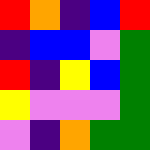[["red", "orange", "indigo", "blue", "red"], ["indigo", "blue", "blue", "violet", "green"], ["red", "indigo", "yellow", "blue", "green"], ["yellow", "violet", "violet", "violet", "green"], ["violet", "indigo", "orange", "green", "green"]]